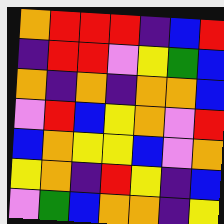[["orange", "red", "red", "red", "indigo", "blue", "red"], ["indigo", "red", "red", "violet", "yellow", "green", "blue"], ["orange", "indigo", "orange", "indigo", "orange", "orange", "blue"], ["violet", "red", "blue", "yellow", "orange", "violet", "red"], ["blue", "orange", "yellow", "yellow", "blue", "violet", "orange"], ["yellow", "orange", "indigo", "red", "yellow", "indigo", "blue"], ["violet", "green", "blue", "orange", "orange", "indigo", "yellow"]]